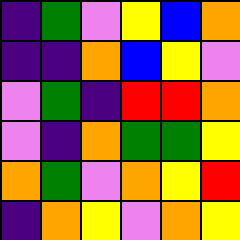[["indigo", "green", "violet", "yellow", "blue", "orange"], ["indigo", "indigo", "orange", "blue", "yellow", "violet"], ["violet", "green", "indigo", "red", "red", "orange"], ["violet", "indigo", "orange", "green", "green", "yellow"], ["orange", "green", "violet", "orange", "yellow", "red"], ["indigo", "orange", "yellow", "violet", "orange", "yellow"]]